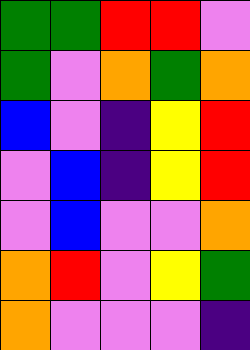[["green", "green", "red", "red", "violet"], ["green", "violet", "orange", "green", "orange"], ["blue", "violet", "indigo", "yellow", "red"], ["violet", "blue", "indigo", "yellow", "red"], ["violet", "blue", "violet", "violet", "orange"], ["orange", "red", "violet", "yellow", "green"], ["orange", "violet", "violet", "violet", "indigo"]]